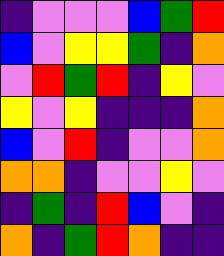[["indigo", "violet", "violet", "violet", "blue", "green", "red"], ["blue", "violet", "yellow", "yellow", "green", "indigo", "orange"], ["violet", "red", "green", "red", "indigo", "yellow", "violet"], ["yellow", "violet", "yellow", "indigo", "indigo", "indigo", "orange"], ["blue", "violet", "red", "indigo", "violet", "violet", "orange"], ["orange", "orange", "indigo", "violet", "violet", "yellow", "violet"], ["indigo", "green", "indigo", "red", "blue", "violet", "indigo"], ["orange", "indigo", "green", "red", "orange", "indigo", "indigo"]]